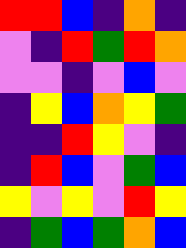[["red", "red", "blue", "indigo", "orange", "indigo"], ["violet", "indigo", "red", "green", "red", "orange"], ["violet", "violet", "indigo", "violet", "blue", "violet"], ["indigo", "yellow", "blue", "orange", "yellow", "green"], ["indigo", "indigo", "red", "yellow", "violet", "indigo"], ["indigo", "red", "blue", "violet", "green", "blue"], ["yellow", "violet", "yellow", "violet", "red", "yellow"], ["indigo", "green", "blue", "green", "orange", "blue"]]